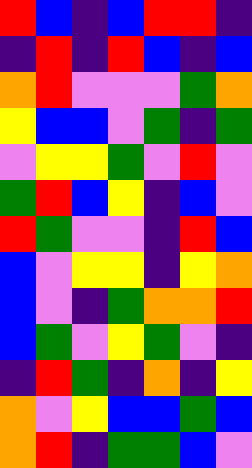[["red", "blue", "indigo", "blue", "red", "red", "indigo"], ["indigo", "red", "indigo", "red", "blue", "indigo", "blue"], ["orange", "red", "violet", "violet", "violet", "green", "orange"], ["yellow", "blue", "blue", "violet", "green", "indigo", "green"], ["violet", "yellow", "yellow", "green", "violet", "red", "violet"], ["green", "red", "blue", "yellow", "indigo", "blue", "violet"], ["red", "green", "violet", "violet", "indigo", "red", "blue"], ["blue", "violet", "yellow", "yellow", "indigo", "yellow", "orange"], ["blue", "violet", "indigo", "green", "orange", "orange", "red"], ["blue", "green", "violet", "yellow", "green", "violet", "indigo"], ["indigo", "red", "green", "indigo", "orange", "indigo", "yellow"], ["orange", "violet", "yellow", "blue", "blue", "green", "blue"], ["orange", "red", "indigo", "green", "green", "blue", "violet"]]